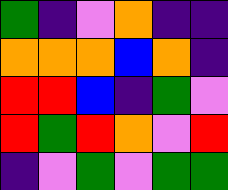[["green", "indigo", "violet", "orange", "indigo", "indigo"], ["orange", "orange", "orange", "blue", "orange", "indigo"], ["red", "red", "blue", "indigo", "green", "violet"], ["red", "green", "red", "orange", "violet", "red"], ["indigo", "violet", "green", "violet", "green", "green"]]